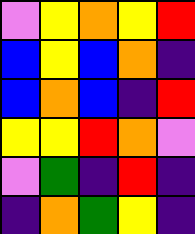[["violet", "yellow", "orange", "yellow", "red"], ["blue", "yellow", "blue", "orange", "indigo"], ["blue", "orange", "blue", "indigo", "red"], ["yellow", "yellow", "red", "orange", "violet"], ["violet", "green", "indigo", "red", "indigo"], ["indigo", "orange", "green", "yellow", "indigo"]]